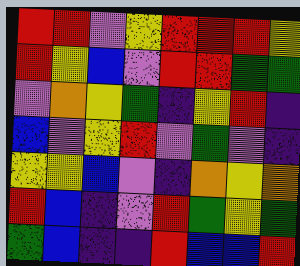[["red", "red", "violet", "yellow", "red", "red", "red", "yellow"], ["red", "yellow", "blue", "violet", "red", "red", "green", "green"], ["violet", "orange", "yellow", "green", "indigo", "yellow", "red", "indigo"], ["blue", "violet", "yellow", "red", "violet", "green", "violet", "indigo"], ["yellow", "yellow", "blue", "violet", "indigo", "orange", "yellow", "orange"], ["red", "blue", "indigo", "violet", "red", "green", "yellow", "green"], ["green", "blue", "indigo", "indigo", "red", "blue", "blue", "red"]]